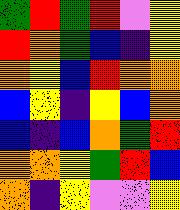[["green", "red", "green", "red", "violet", "yellow"], ["red", "orange", "green", "blue", "indigo", "yellow"], ["orange", "yellow", "blue", "red", "orange", "orange"], ["blue", "yellow", "indigo", "yellow", "blue", "orange"], ["blue", "indigo", "blue", "orange", "green", "red"], ["orange", "orange", "yellow", "green", "red", "blue"], ["orange", "indigo", "yellow", "violet", "violet", "yellow"]]